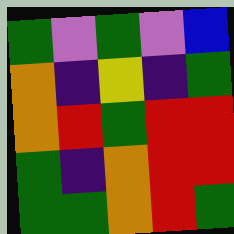[["green", "violet", "green", "violet", "blue"], ["orange", "indigo", "yellow", "indigo", "green"], ["orange", "red", "green", "red", "red"], ["green", "indigo", "orange", "red", "red"], ["green", "green", "orange", "red", "green"]]